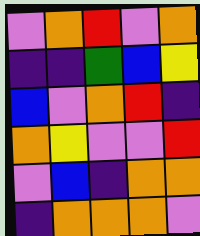[["violet", "orange", "red", "violet", "orange"], ["indigo", "indigo", "green", "blue", "yellow"], ["blue", "violet", "orange", "red", "indigo"], ["orange", "yellow", "violet", "violet", "red"], ["violet", "blue", "indigo", "orange", "orange"], ["indigo", "orange", "orange", "orange", "violet"]]